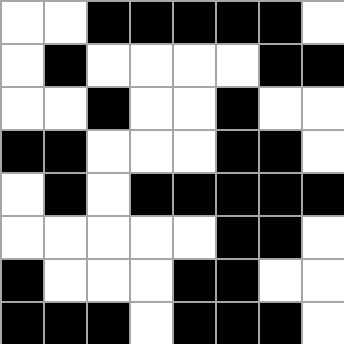[["white", "white", "black", "black", "black", "black", "black", "white"], ["white", "black", "white", "white", "white", "white", "black", "black"], ["white", "white", "black", "white", "white", "black", "white", "white"], ["black", "black", "white", "white", "white", "black", "black", "white"], ["white", "black", "white", "black", "black", "black", "black", "black"], ["white", "white", "white", "white", "white", "black", "black", "white"], ["black", "white", "white", "white", "black", "black", "white", "white"], ["black", "black", "black", "white", "black", "black", "black", "white"]]